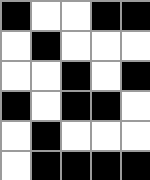[["black", "white", "white", "black", "black"], ["white", "black", "white", "white", "white"], ["white", "white", "black", "white", "black"], ["black", "white", "black", "black", "white"], ["white", "black", "white", "white", "white"], ["white", "black", "black", "black", "black"]]